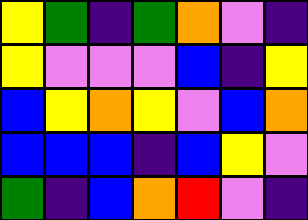[["yellow", "green", "indigo", "green", "orange", "violet", "indigo"], ["yellow", "violet", "violet", "violet", "blue", "indigo", "yellow"], ["blue", "yellow", "orange", "yellow", "violet", "blue", "orange"], ["blue", "blue", "blue", "indigo", "blue", "yellow", "violet"], ["green", "indigo", "blue", "orange", "red", "violet", "indigo"]]